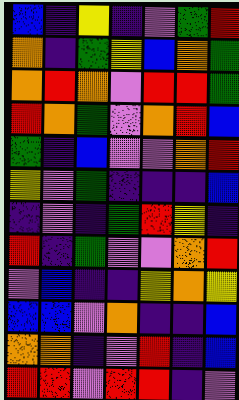[["blue", "indigo", "yellow", "indigo", "violet", "green", "red"], ["orange", "indigo", "green", "yellow", "blue", "orange", "green"], ["orange", "red", "orange", "violet", "red", "red", "green"], ["red", "orange", "green", "violet", "orange", "red", "blue"], ["green", "indigo", "blue", "violet", "violet", "orange", "red"], ["yellow", "violet", "green", "indigo", "indigo", "indigo", "blue"], ["indigo", "violet", "indigo", "green", "red", "yellow", "indigo"], ["red", "indigo", "green", "violet", "violet", "orange", "red"], ["violet", "blue", "indigo", "indigo", "yellow", "orange", "yellow"], ["blue", "blue", "violet", "orange", "indigo", "indigo", "blue"], ["orange", "orange", "indigo", "violet", "red", "indigo", "blue"], ["red", "red", "violet", "red", "red", "indigo", "violet"]]